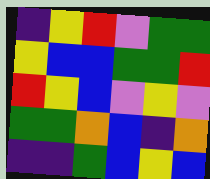[["indigo", "yellow", "red", "violet", "green", "green"], ["yellow", "blue", "blue", "green", "green", "red"], ["red", "yellow", "blue", "violet", "yellow", "violet"], ["green", "green", "orange", "blue", "indigo", "orange"], ["indigo", "indigo", "green", "blue", "yellow", "blue"]]